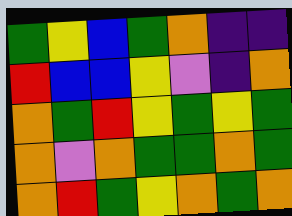[["green", "yellow", "blue", "green", "orange", "indigo", "indigo"], ["red", "blue", "blue", "yellow", "violet", "indigo", "orange"], ["orange", "green", "red", "yellow", "green", "yellow", "green"], ["orange", "violet", "orange", "green", "green", "orange", "green"], ["orange", "red", "green", "yellow", "orange", "green", "orange"]]